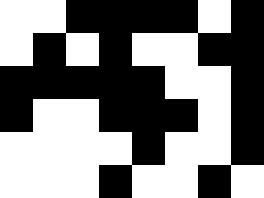[["white", "white", "black", "black", "black", "black", "white", "black"], ["white", "black", "white", "black", "white", "white", "black", "black"], ["black", "black", "black", "black", "black", "white", "white", "black"], ["black", "white", "white", "black", "black", "black", "white", "black"], ["white", "white", "white", "white", "black", "white", "white", "black"], ["white", "white", "white", "black", "white", "white", "black", "white"]]